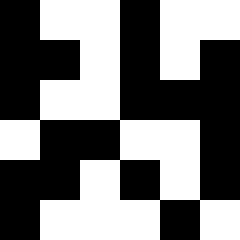[["black", "white", "white", "black", "white", "white"], ["black", "black", "white", "black", "white", "black"], ["black", "white", "white", "black", "black", "black"], ["white", "black", "black", "white", "white", "black"], ["black", "black", "white", "black", "white", "black"], ["black", "white", "white", "white", "black", "white"]]